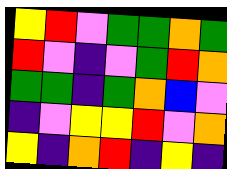[["yellow", "red", "violet", "green", "green", "orange", "green"], ["red", "violet", "indigo", "violet", "green", "red", "orange"], ["green", "green", "indigo", "green", "orange", "blue", "violet"], ["indigo", "violet", "yellow", "yellow", "red", "violet", "orange"], ["yellow", "indigo", "orange", "red", "indigo", "yellow", "indigo"]]